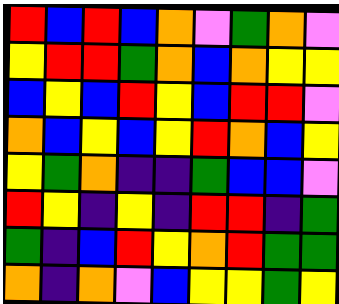[["red", "blue", "red", "blue", "orange", "violet", "green", "orange", "violet"], ["yellow", "red", "red", "green", "orange", "blue", "orange", "yellow", "yellow"], ["blue", "yellow", "blue", "red", "yellow", "blue", "red", "red", "violet"], ["orange", "blue", "yellow", "blue", "yellow", "red", "orange", "blue", "yellow"], ["yellow", "green", "orange", "indigo", "indigo", "green", "blue", "blue", "violet"], ["red", "yellow", "indigo", "yellow", "indigo", "red", "red", "indigo", "green"], ["green", "indigo", "blue", "red", "yellow", "orange", "red", "green", "green"], ["orange", "indigo", "orange", "violet", "blue", "yellow", "yellow", "green", "yellow"]]